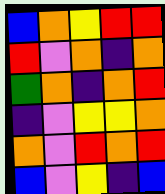[["blue", "orange", "yellow", "red", "red"], ["red", "violet", "orange", "indigo", "orange"], ["green", "orange", "indigo", "orange", "red"], ["indigo", "violet", "yellow", "yellow", "orange"], ["orange", "violet", "red", "orange", "red"], ["blue", "violet", "yellow", "indigo", "blue"]]